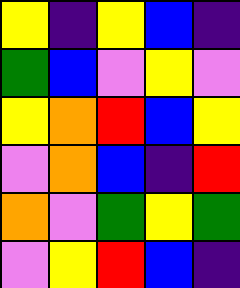[["yellow", "indigo", "yellow", "blue", "indigo"], ["green", "blue", "violet", "yellow", "violet"], ["yellow", "orange", "red", "blue", "yellow"], ["violet", "orange", "blue", "indigo", "red"], ["orange", "violet", "green", "yellow", "green"], ["violet", "yellow", "red", "blue", "indigo"]]